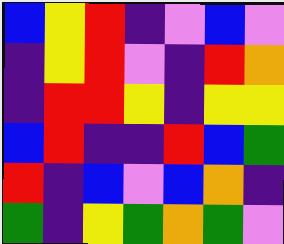[["blue", "yellow", "red", "indigo", "violet", "blue", "violet"], ["indigo", "yellow", "red", "violet", "indigo", "red", "orange"], ["indigo", "red", "red", "yellow", "indigo", "yellow", "yellow"], ["blue", "red", "indigo", "indigo", "red", "blue", "green"], ["red", "indigo", "blue", "violet", "blue", "orange", "indigo"], ["green", "indigo", "yellow", "green", "orange", "green", "violet"]]